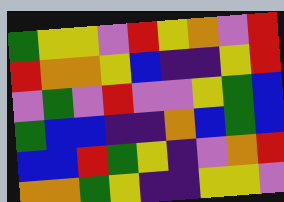[["green", "yellow", "yellow", "violet", "red", "yellow", "orange", "violet", "red"], ["red", "orange", "orange", "yellow", "blue", "indigo", "indigo", "yellow", "red"], ["violet", "green", "violet", "red", "violet", "violet", "yellow", "green", "blue"], ["green", "blue", "blue", "indigo", "indigo", "orange", "blue", "green", "blue"], ["blue", "blue", "red", "green", "yellow", "indigo", "violet", "orange", "red"], ["orange", "orange", "green", "yellow", "indigo", "indigo", "yellow", "yellow", "violet"]]